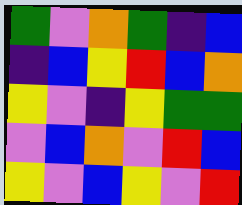[["green", "violet", "orange", "green", "indigo", "blue"], ["indigo", "blue", "yellow", "red", "blue", "orange"], ["yellow", "violet", "indigo", "yellow", "green", "green"], ["violet", "blue", "orange", "violet", "red", "blue"], ["yellow", "violet", "blue", "yellow", "violet", "red"]]